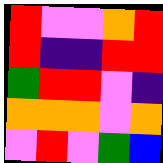[["red", "violet", "violet", "orange", "red"], ["red", "indigo", "indigo", "red", "red"], ["green", "red", "red", "violet", "indigo"], ["orange", "orange", "orange", "violet", "orange"], ["violet", "red", "violet", "green", "blue"]]